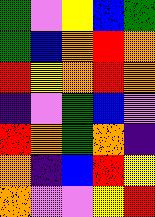[["green", "violet", "yellow", "blue", "green"], ["green", "blue", "orange", "red", "orange"], ["red", "yellow", "orange", "red", "orange"], ["indigo", "violet", "green", "blue", "violet"], ["red", "orange", "green", "orange", "indigo"], ["orange", "indigo", "blue", "red", "yellow"], ["orange", "violet", "violet", "yellow", "red"]]